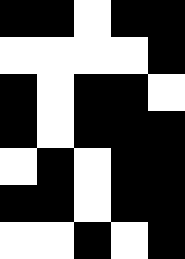[["black", "black", "white", "black", "black"], ["white", "white", "white", "white", "black"], ["black", "white", "black", "black", "white"], ["black", "white", "black", "black", "black"], ["white", "black", "white", "black", "black"], ["black", "black", "white", "black", "black"], ["white", "white", "black", "white", "black"]]